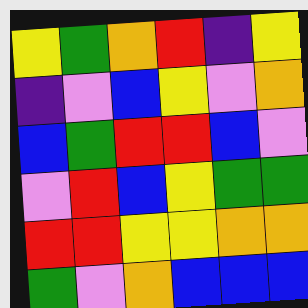[["yellow", "green", "orange", "red", "indigo", "yellow"], ["indigo", "violet", "blue", "yellow", "violet", "orange"], ["blue", "green", "red", "red", "blue", "violet"], ["violet", "red", "blue", "yellow", "green", "green"], ["red", "red", "yellow", "yellow", "orange", "orange"], ["green", "violet", "orange", "blue", "blue", "blue"]]